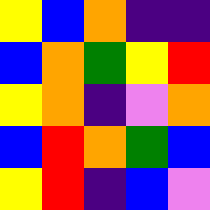[["yellow", "blue", "orange", "indigo", "indigo"], ["blue", "orange", "green", "yellow", "red"], ["yellow", "orange", "indigo", "violet", "orange"], ["blue", "red", "orange", "green", "blue"], ["yellow", "red", "indigo", "blue", "violet"]]